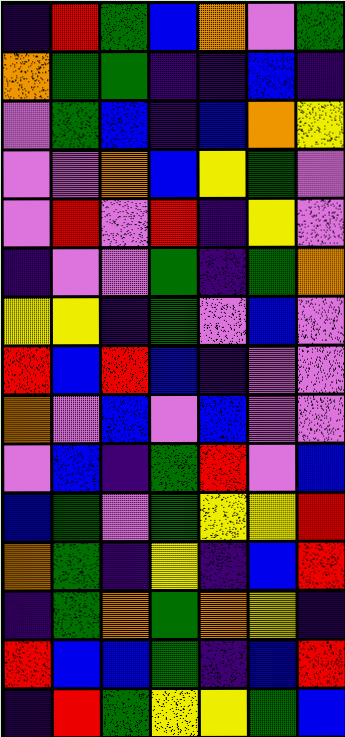[["indigo", "red", "green", "blue", "orange", "violet", "green"], ["orange", "green", "green", "indigo", "indigo", "blue", "indigo"], ["violet", "green", "blue", "indigo", "blue", "orange", "yellow"], ["violet", "violet", "orange", "blue", "yellow", "green", "violet"], ["violet", "red", "violet", "red", "indigo", "yellow", "violet"], ["indigo", "violet", "violet", "green", "indigo", "green", "orange"], ["yellow", "yellow", "indigo", "green", "violet", "blue", "violet"], ["red", "blue", "red", "blue", "indigo", "violet", "violet"], ["orange", "violet", "blue", "violet", "blue", "violet", "violet"], ["violet", "blue", "indigo", "green", "red", "violet", "blue"], ["blue", "green", "violet", "green", "yellow", "yellow", "red"], ["orange", "green", "indigo", "yellow", "indigo", "blue", "red"], ["indigo", "green", "orange", "green", "orange", "yellow", "indigo"], ["red", "blue", "blue", "green", "indigo", "blue", "red"], ["indigo", "red", "green", "yellow", "yellow", "green", "blue"]]